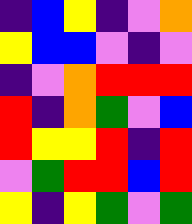[["indigo", "blue", "yellow", "indigo", "violet", "orange"], ["yellow", "blue", "blue", "violet", "indigo", "violet"], ["indigo", "violet", "orange", "red", "red", "red"], ["red", "indigo", "orange", "green", "violet", "blue"], ["red", "yellow", "yellow", "red", "indigo", "red"], ["violet", "green", "red", "red", "blue", "red"], ["yellow", "indigo", "yellow", "green", "violet", "green"]]